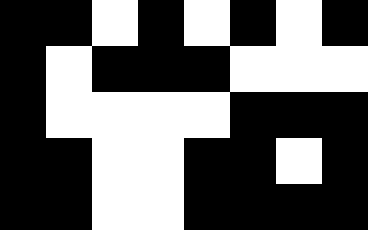[["black", "black", "white", "black", "white", "black", "white", "black"], ["black", "white", "black", "black", "black", "white", "white", "white"], ["black", "white", "white", "white", "white", "black", "black", "black"], ["black", "black", "white", "white", "black", "black", "white", "black"], ["black", "black", "white", "white", "black", "black", "black", "black"]]